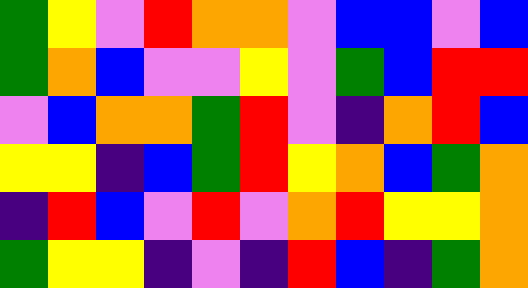[["green", "yellow", "violet", "red", "orange", "orange", "violet", "blue", "blue", "violet", "blue"], ["green", "orange", "blue", "violet", "violet", "yellow", "violet", "green", "blue", "red", "red"], ["violet", "blue", "orange", "orange", "green", "red", "violet", "indigo", "orange", "red", "blue"], ["yellow", "yellow", "indigo", "blue", "green", "red", "yellow", "orange", "blue", "green", "orange"], ["indigo", "red", "blue", "violet", "red", "violet", "orange", "red", "yellow", "yellow", "orange"], ["green", "yellow", "yellow", "indigo", "violet", "indigo", "red", "blue", "indigo", "green", "orange"]]